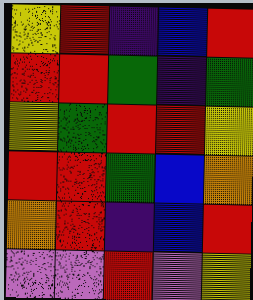[["yellow", "red", "indigo", "blue", "red"], ["red", "red", "green", "indigo", "green"], ["yellow", "green", "red", "red", "yellow"], ["red", "red", "green", "blue", "orange"], ["orange", "red", "indigo", "blue", "red"], ["violet", "violet", "red", "violet", "yellow"]]